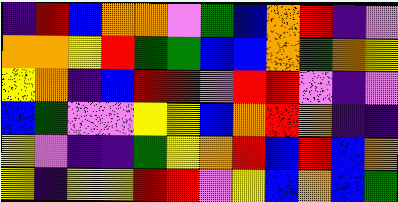[["indigo", "red", "blue", "orange", "orange", "violet", "green", "blue", "orange", "red", "indigo", "violet"], ["orange", "orange", "yellow", "red", "green", "green", "blue", "blue", "orange", "green", "orange", "yellow"], ["yellow", "orange", "indigo", "blue", "red", "red", "violet", "red", "red", "violet", "indigo", "violet"], ["blue", "green", "violet", "violet", "yellow", "yellow", "blue", "orange", "red", "orange", "indigo", "indigo"], ["yellow", "violet", "indigo", "indigo", "green", "yellow", "orange", "red", "blue", "red", "blue", "orange"], ["yellow", "indigo", "yellow", "yellow", "red", "red", "violet", "yellow", "blue", "orange", "blue", "green"]]